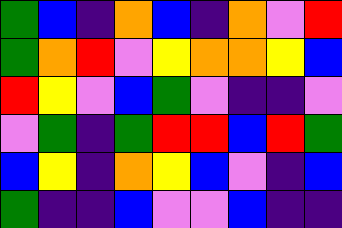[["green", "blue", "indigo", "orange", "blue", "indigo", "orange", "violet", "red"], ["green", "orange", "red", "violet", "yellow", "orange", "orange", "yellow", "blue"], ["red", "yellow", "violet", "blue", "green", "violet", "indigo", "indigo", "violet"], ["violet", "green", "indigo", "green", "red", "red", "blue", "red", "green"], ["blue", "yellow", "indigo", "orange", "yellow", "blue", "violet", "indigo", "blue"], ["green", "indigo", "indigo", "blue", "violet", "violet", "blue", "indigo", "indigo"]]